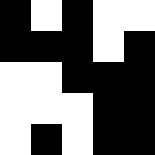[["black", "white", "black", "white", "white"], ["black", "black", "black", "white", "black"], ["white", "white", "black", "black", "black"], ["white", "white", "white", "black", "black"], ["white", "black", "white", "black", "black"]]